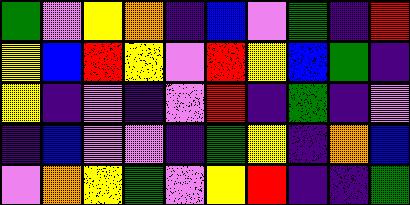[["green", "violet", "yellow", "orange", "indigo", "blue", "violet", "green", "indigo", "red"], ["yellow", "blue", "red", "yellow", "violet", "red", "yellow", "blue", "green", "indigo"], ["yellow", "indigo", "violet", "indigo", "violet", "red", "indigo", "green", "indigo", "violet"], ["indigo", "blue", "violet", "violet", "indigo", "green", "yellow", "indigo", "orange", "blue"], ["violet", "orange", "yellow", "green", "violet", "yellow", "red", "indigo", "indigo", "green"]]